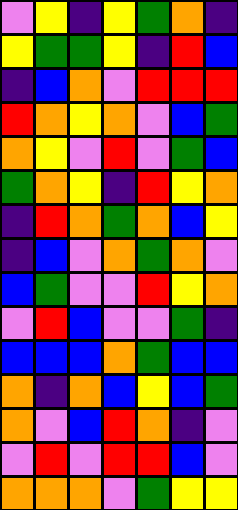[["violet", "yellow", "indigo", "yellow", "green", "orange", "indigo"], ["yellow", "green", "green", "yellow", "indigo", "red", "blue"], ["indigo", "blue", "orange", "violet", "red", "red", "red"], ["red", "orange", "yellow", "orange", "violet", "blue", "green"], ["orange", "yellow", "violet", "red", "violet", "green", "blue"], ["green", "orange", "yellow", "indigo", "red", "yellow", "orange"], ["indigo", "red", "orange", "green", "orange", "blue", "yellow"], ["indigo", "blue", "violet", "orange", "green", "orange", "violet"], ["blue", "green", "violet", "violet", "red", "yellow", "orange"], ["violet", "red", "blue", "violet", "violet", "green", "indigo"], ["blue", "blue", "blue", "orange", "green", "blue", "blue"], ["orange", "indigo", "orange", "blue", "yellow", "blue", "green"], ["orange", "violet", "blue", "red", "orange", "indigo", "violet"], ["violet", "red", "violet", "red", "red", "blue", "violet"], ["orange", "orange", "orange", "violet", "green", "yellow", "yellow"]]